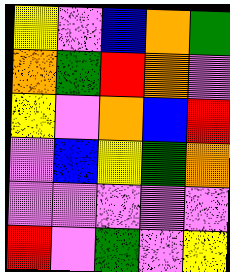[["yellow", "violet", "blue", "orange", "green"], ["orange", "green", "red", "orange", "violet"], ["yellow", "violet", "orange", "blue", "red"], ["violet", "blue", "yellow", "green", "orange"], ["violet", "violet", "violet", "violet", "violet"], ["red", "violet", "green", "violet", "yellow"]]